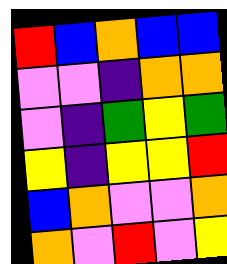[["red", "blue", "orange", "blue", "blue"], ["violet", "violet", "indigo", "orange", "orange"], ["violet", "indigo", "green", "yellow", "green"], ["yellow", "indigo", "yellow", "yellow", "red"], ["blue", "orange", "violet", "violet", "orange"], ["orange", "violet", "red", "violet", "yellow"]]